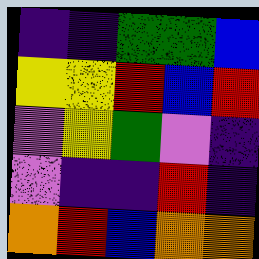[["indigo", "indigo", "green", "green", "blue"], ["yellow", "yellow", "red", "blue", "red"], ["violet", "yellow", "green", "violet", "indigo"], ["violet", "indigo", "indigo", "red", "indigo"], ["orange", "red", "blue", "orange", "orange"]]